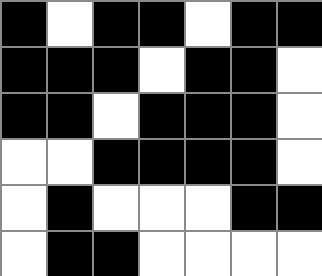[["black", "white", "black", "black", "white", "black", "black"], ["black", "black", "black", "white", "black", "black", "white"], ["black", "black", "white", "black", "black", "black", "white"], ["white", "white", "black", "black", "black", "black", "white"], ["white", "black", "white", "white", "white", "black", "black"], ["white", "black", "black", "white", "white", "white", "white"]]